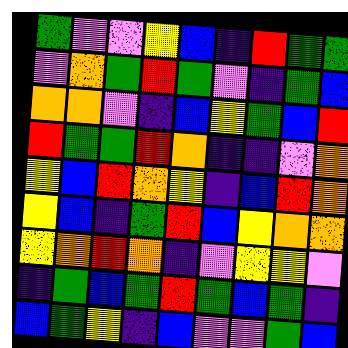[["green", "violet", "violet", "yellow", "blue", "indigo", "red", "green", "green"], ["violet", "orange", "green", "red", "green", "violet", "indigo", "green", "blue"], ["orange", "orange", "violet", "indigo", "blue", "yellow", "green", "blue", "red"], ["red", "green", "green", "red", "orange", "indigo", "indigo", "violet", "orange"], ["yellow", "blue", "red", "orange", "yellow", "indigo", "blue", "red", "orange"], ["yellow", "blue", "indigo", "green", "red", "blue", "yellow", "orange", "orange"], ["yellow", "orange", "red", "orange", "indigo", "violet", "yellow", "yellow", "violet"], ["indigo", "green", "blue", "green", "red", "green", "blue", "green", "indigo"], ["blue", "green", "yellow", "indigo", "blue", "violet", "violet", "green", "blue"]]